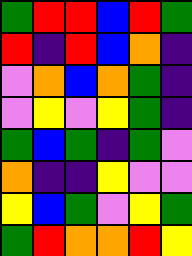[["green", "red", "red", "blue", "red", "green"], ["red", "indigo", "red", "blue", "orange", "indigo"], ["violet", "orange", "blue", "orange", "green", "indigo"], ["violet", "yellow", "violet", "yellow", "green", "indigo"], ["green", "blue", "green", "indigo", "green", "violet"], ["orange", "indigo", "indigo", "yellow", "violet", "violet"], ["yellow", "blue", "green", "violet", "yellow", "green"], ["green", "red", "orange", "orange", "red", "yellow"]]